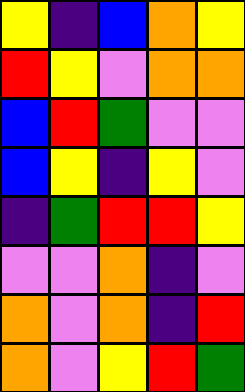[["yellow", "indigo", "blue", "orange", "yellow"], ["red", "yellow", "violet", "orange", "orange"], ["blue", "red", "green", "violet", "violet"], ["blue", "yellow", "indigo", "yellow", "violet"], ["indigo", "green", "red", "red", "yellow"], ["violet", "violet", "orange", "indigo", "violet"], ["orange", "violet", "orange", "indigo", "red"], ["orange", "violet", "yellow", "red", "green"]]